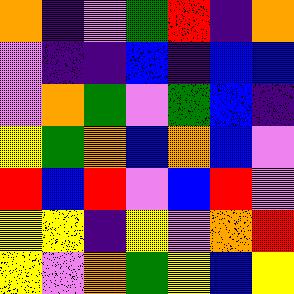[["orange", "indigo", "violet", "green", "red", "indigo", "orange"], ["violet", "indigo", "indigo", "blue", "indigo", "blue", "blue"], ["violet", "orange", "green", "violet", "green", "blue", "indigo"], ["yellow", "green", "orange", "blue", "orange", "blue", "violet"], ["red", "blue", "red", "violet", "blue", "red", "violet"], ["yellow", "yellow", "indigo", "yellow", "violet", "orange", "red"], ["yellow", "violet", "orange", "green", "yellow", "blue", "yellow"]]